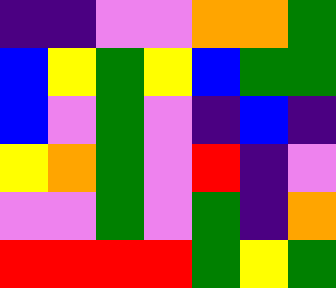[["indigo", "indigo", "violet", "violet", "orange", "orange", "green"], ["blue", "yellow", "green", "yellow", "blue", "green", "green"], ["blue", "violet", "green", "violet", "indigo", "blue", "indigo"], ["yellow", "orange", "green", "violet", "red", "indigo", "violet"], ["violet", "violet", "green", "violet", "green", "indigo", "orange"], ["red", "red", "red", "red", "green", "yellow", "green"]]